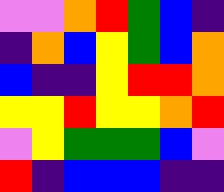[["violet", "violet", "orange", "red", "green", "blue", "indigo"], ["indigo", "orange", "blue", "yellow", "green", "blue", "orange"], ["blue", "indigo", "indigo", "yellow", "red", "red", "orange"], ["yellow", "yellow", "red", "yellow", "yellow", "orange", "red"], ["violet", "yellow", "green", "green", "green", "blue", "violet"], ["red", "indigo", "blue", "blue", "blue", "indigo", "indigo"]]